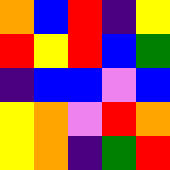[["orange", "blue", "red", "indigo", "yellow"], ["red", "yellow", "red", "blue", "green"], ["indigo", "blue", "blue", "violet", "blue"], ["yellow", "orange", "violet", "red", "orange"], ["yellow", "orange", "indigo", "green", "red"]]